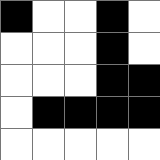[["black", "white", "white", "black", "white"], ["white", "white", "white", "black", "white"], ["white", "white", "white", "black", "black"], ["white", "black", "black", "black", "black"], ["white", "white", "white", "white", "white"]]